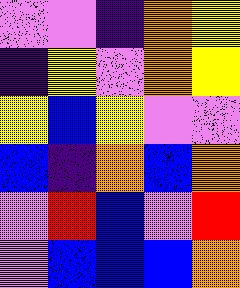[["violet", "violet", "indigo", "orange", "yellow"], ["indigo", "yellow", "violet", "orange", "yellow"], ["yellow", "blue", "yellow", "violet", "violet"], ["blue", "indigo", "orange", "blue", "orange"], ["violet", "red", "blue", "violet", "red"], ["violet", "blue", "blue", "blue", "orange"]]